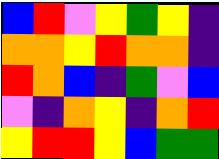[["blue", "red", "violet", "yellow", "green", "yellow", "indigo"], ["orange", "orange", "yellow", "red", "orange", "orange", "indigo"], ["red", "orange", "blue", "indigo", "green", "violet", "blue"], ["violet", "indigo", "orange", "yellow", "indigo", "orange", "red"], ["yellow", "red", "red", "yellow", "blue", "green", "green"]]